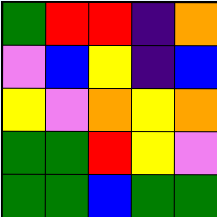[["green", "red", "red", "indigo", "orange"], ["violet", "blue", "yellow", "indigo", "blue"], ["yellow", "violet", "orange", "yellow", "orange"], ["green", "green", "red", "yellow", "violet"], ["green", "green", "blue", "green", "green"]]